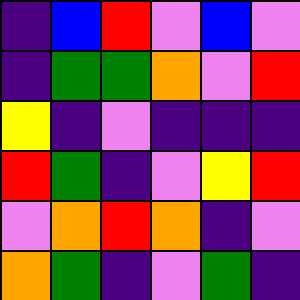[["indigo", "blue", "red", "violet", "blue", "violet"], ["indigo", "green", "green", "orange", "violet", "red"], ["yellow", "indigo", "violet", "indigo", "indigo", "indigo"], ["red", "green", "indigo", "violet", "yellow", "red"], ["violet", "orange", "red", "orange", "indigo", "violet"], ["orange", "green", "indigo", "violet", "green", "indigo"]]